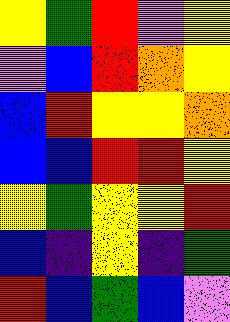[["yellow", "green", "red", "violet", "yellow"], ["violet", "blue", "red", "orange", "yellow"], ["blue", "red", "yellow", "yellow", "orange"], ["blue", "blue", "red", "red", "yellow"], ["yellow", "green", "yellow", "yellow", "red"], ["blue", "indigo", "yellow", "indigo", "green"], ["red", "blue", "green", "blue", "violet"]]